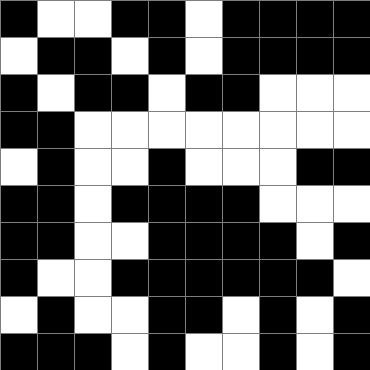[["black", "white", "white", "black", "black", "white", "black", "black", "black", "black"], ["white", "black", "black", "white", "black", "white", "black", "black", "black", "black"], ["black", "white", "black", "black", "white", "black", "black", "white", "white", "white"], ["black", "black", "white", "white", "white", "white", "white", "white", "white", "white"], ["white", "black", "white", "white", "black", "white", "white", "white", "black", "black"], ["black", "black", "white", "black", "black", "black", "black", "white", "white", "white"], ["black", "black", "white", "white", "black", "black", "black", "black", "white", "black"], ["black", "white", "white", "black", "black", "black", "black", "black", "black", "white"], ["white", "black", "white", "white", "black", "black", "white", "black", "white", "black"], ["black", "black", "black", "white", "black", "white", "white", "black", "white", "black"]]